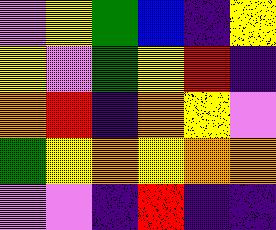[["violet", "yellow", "green", "blue", "indigo", "yellow"], ["yellow", "violet", "green", "yellow", "red", "indigo"], ["orange", "red", "indigo", "orange", "yellow", "violet"], ["green", "yellow", "orange", "yellow", "orange", "orange"], ["violet", "violet", "indigo", "red", "indigo", "indigo"]]